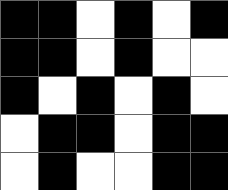[["black", "black", "white", "black", "white", "black"], ["black", "black", "white", "black", "white", "white"], ["black", "white", "black", "white", "black", "white"], ["white", "black", "black", "white", "black", "black"], ["white", "black", "white", "white", "black", "black"]]